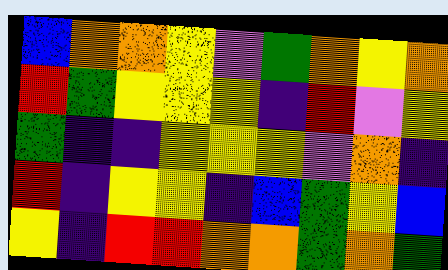[["blue", "orange", "orange", "yellow", "violet", "green", "orange", "yellow", "orange"], ["red", "green", "yellow", "yellow", "yellow", "indigo", "red", "violet", "yellow"], ["green", "indigo", "indigo", "yellow", "yellow", "yellow", "violet", "orange", "indigo"], ["red", "indigo", "yellow", "yellow", "indigo", "blue", "green", "yellow", "blue"], ["yellow", "indigo", "red", "red", "orange", "orange", "green", "orange", "green"]]